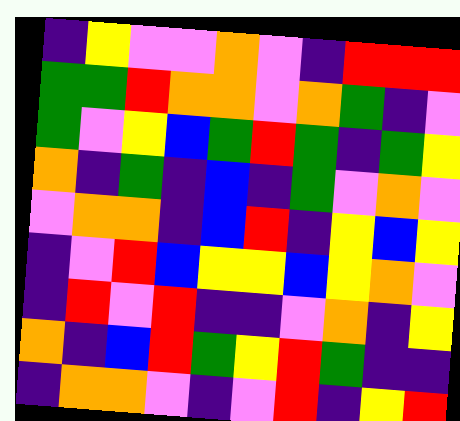[["indigo", "yellow", "violet", "violet", "orange", "violet", "indigo", "red", "red", "red"], ["green", "green", "red", "orange", "orange", "violet", "orange", "green", "indigo", "violet"], ["green", "violet", "yellow", "blue", "green", "red", "green", "indigo", "green", "yellow"], ["orange", "indigo", "green", "indigo", "blue", "indigo", "green", "violet", "orange", "violet"], ["violet", "orange", "orange", "indigo", "blue", "red", "indigo", "yellow", "blue", "yellow"], ["indigo", "violet", "red", "blue", "yellow", "yellow", "blue", "yellow", "orange", "violet"], ["indigo", "red", "violet", "red", "indigo", "indigo", "violet", "orange", "indigo", "yellow"], ["orange", "indigo", "blue", "red", "green", "yellow", "red", "green", "indigo", "indigo"], ["indigo", "orange", "orange", "violet", "indigo", "violet", "red", "indigo", "yellow", "red"]]